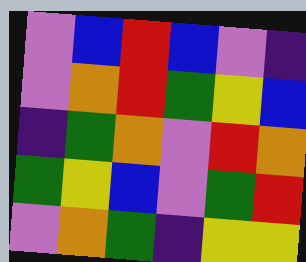[["violet", "blue", "red", "blue", "violet", "indigo"], ["violet", "orange", "red", "green", "yellow", "blue"], ["indigo", "green", "orange", "violet", "red", "orange"], ["green", "yellow", "blue", "violet", "green", "red"], ["violet", "orange", "green", "indigo", "yellow", "yellow"]]